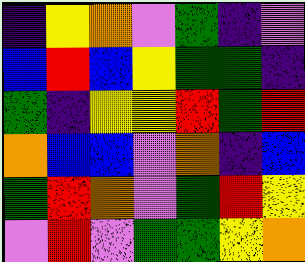[["indigo", "yellow", "orange", "violet", "green", "indigo", "violet"], ["blue", "red", "blue", "yellow", "green", "green", "indigo"], ["green", "indigo", "yellow", "yellow", "red", "green", "red"], ["orange", "blue", "blue", "violet", "orange", "indigo", "blue"], ["green", "red", "orange", "violet", "green", "red", "yellow"], ["violet", "red", "violet", "green", "green", "yellow", "orange"]]